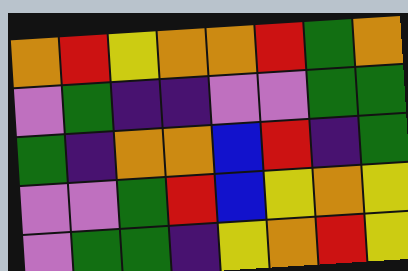[["orange", "red", "yellow", "orange", "orange", "red", "green", "orange"], ["violet", "green", "indigo", "indigo", "violet", "violet", "green", "green"], ["green", "indigo", "orange", "orange", "blue", "red", "indigo", "green"], ["violet", "violet", "green", "red", "blue", "yellow", "orange", "yellow"], ["violet", "green", "green", "indigo", "yellow", "orange", "red", "yellow"]]